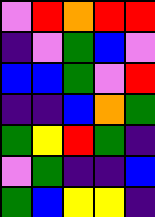[["violet", "red", "orange", "red", "red"], ["indigo", "violet", "green", "blue", "violet"], ["blue", "blue", "green", "violet", "red"], ["indigo", "indigo", "blue", "orange", "green"], ["green", "yellow", "red", "green", "indigo"], ["violet", "green", "indigo", "indigo", "blue"], ["green", "blue", "yellow", "yellow", "indigo"]]